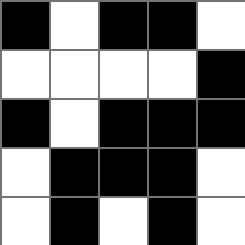[["black", "white", "black", "black", "white"], ["white", "white", "white", "white", "black"], ["black", "white", "black", "black", "black"], ["white", "black", "black", "black", "white"], ["white", "black", "white", "black", "white"]]